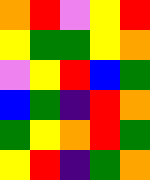[["orange", "red", "violet", "yellow", "red"], ["yellow", "green", "green", "yellow", "orange"], ["violet", "yellow", "red", "blue", "green"], ["blue", "green", "indigo", "red", "orange"], ["green", "yellow", "orange", "red", "green"], ["yellow", "red", "indigo", "green", "orange"]]